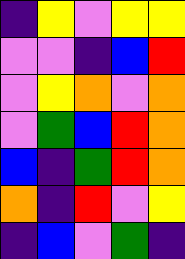[["indigo", "yellow", "violet", "yellow", "yellow"], ["violet", "violet", "indigo", "blue", "red"], ["violet", "yellow", "orange", "violet", "orange"], ["violet", "green", "blue", "red", "orange"], ["blue", "indigo", "green", "red", "orange"], ["orange", "indigo", "red", "violet", "yellow"], ["indigo", "blue", "violet", "green", "indigo"]]